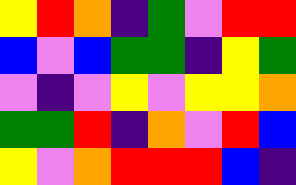[["yellow", "red", "orange", "indigo", "green", "violet", "red", "red"], ["blue", "violet", "blue", "green", "green", "indigo", "yellow", "green"], ["violet", "indigo", "violet", "yellow", "violet", "yellow", "yellow", "orange"], ["green", "green", "red", "indigo", "orange", "violet", "red", "blue"], ["yellow", "violet", "orange", "red", "red", "red", "blue", "indigo"]]